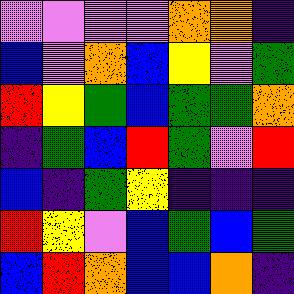[["violet", "violet", "violet", "violet", "orange", "orange", "indigo"], ["blue", "violet", "orange", "blue", "yellow", "violet", "green"], ["red", "yellow", "green", "blue", "green", "green", "orange"], ["indigo", "green", "blue", "red", "green", "violet", "red"], ["blue", "indigo", "green", "yellow", "indigo", "indigo", "indigo"], ["red", "yellow", "violet", "blue", "green", "blue", "green"], ["blue", "red", "orange", "blue", "blue", "orange", "indigo"]]